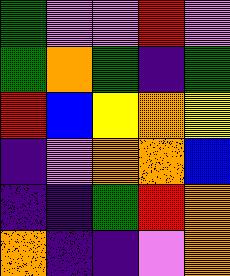[["green", "violet", "violet", "red", "violet"], ["green", "orange", "green", "indigo", "green"], ["red", "blue", "yellow", "orange", "yellow"], ["indigo", "violet", "orange", "orange", "blue"], ["indigo", "indigo", "green", "red", "orange"], ["orange", "indigo", "indigo", "violet", "orange"]]